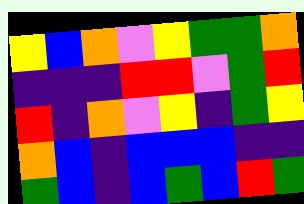[["yellow", "blue", "orange", "violet", "yellow", "green", "green", "orange"], ["indigo", "indigo", "indigo", "red", "red", "violet", "green", "red"], ["red", "indigo", "orange", "violet", "yellow", "indigo", "green", "yellow"], ["orange", "blue", "indigo", "blue", "blue", "blue", "indigo", "indigo"], ["green", "blue", "indigo", "blue", "green", "blue", "red", "green"]]